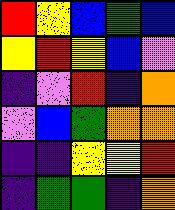[["red", "yellow", "blue", "green", "blue"], ["yellow", "red", "yellow", "blue", "violet"], ["indigo", "violet", "red", "indigo", "orange"], ["violet", "blue", "green", "orange", "orange"], ["indigo", "indigo", "yellow", "yellow", "red"], ["indigo", "green", "green", "indigo", "orange"]]